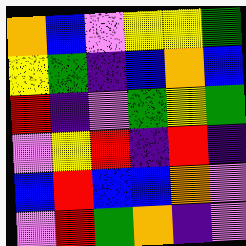[["orange", "blue", "violet", "yellow", "yellow", "green"], ["yellow", "green", "indigo", "blue", "orange", "blue"], ["red", "indigo", "violet", "green", "yellow", "green"], ["violet", "yellow", "red", "indigo", "red", "indigo"], ["blue", "red", "blue", "blue", "orange", "violet"], ["violet", "red", "green", "orange", "indigo", "violet"]]